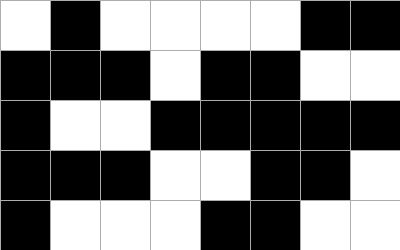[["white", "black", "white", "white", "white", "white", "black", "black"], ["black", "black", "black", "white", "black", "black", "white", "white"], ["black", "white", "white", "black", "black", "black", "black", "black"], ["black", "black", "black", "white", "white", "black", "black", "white"], ["black", "white", "white", "white", "black", "black", "white", "white"]]